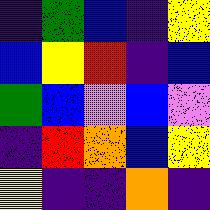[["indigo", "green", "blue", "indigo", "yellow"], ["blue", "yellow", "red", "indigo", "blue"], ["green", "blue", "violet", "blue", "violet"], ["indigo", "red", "orange", "blue", "yellow"], ["yellow", "indigo", "indigo", "orange", "indigo"]]